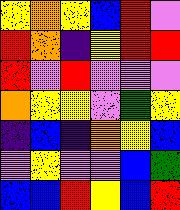[["yellow", "orange", "yellow", "blue", "red", "violet"], ["red", "orange", "indigo", "yellow", "red", "red"], ["red", "violet", "red", "violet", "violet", "violet"], ["orange", "yellow", "yellow", "violet", "green", "yellow"], ["indigo", "blue", "indigo", "orange", "yellow", "blue"], ["violet", "yellow", "violet", "violet", "blue", "green"], ["blue", "blue", "red", "yellow", "blue", "red"]]